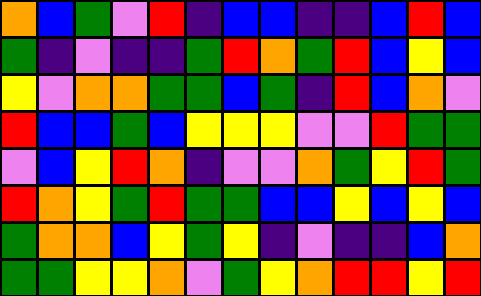[["orange", "blue", "green", "violet", "red", "indigo", "blue", "blue", "indigo", "indigo", "blue", "red", "blue"], ["green", "indigo", "violet", "indigo", "indigo", "green", "red", "orange", "green", "red", "blue", "yellow", "blue"], ["yellow", "violet", "orange", "orange", "green", "green", "blue", "green", "indigo", "red", "blue", "orange", "violet"], ["red", "blue", "blue", "green", "blue", "yellow", "yellow", "yellow", "violet", "violet", "red", "green", "green"], ["violet", "blue", "yellow", "red", "orange", "indigo", "violet", "violet", "orange", "green", "yellow", "red", "green"], ["red", "orange", "yellow", "green", "red", "green", "green", "blue", "blue", "yellow", "blue", "yellow", "blue"], ["green", "orange", "orange", "blue", "yellow", "green", "yellow", "indigo", "violet", "indigo", "indigo", "blue", "orange"], ["green", "green", "yellow", "yellow", "orange", "violet", "green", "yellow", "orange", "red", "red", "yellow", "red"]]